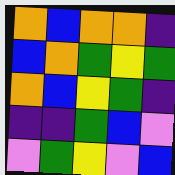[["orange", "blue", "orange", "orange", "indigo"], ["blue", "orange", "green", "yellow", "green"], ["orange", "blue", "yellow", "green", "indigo"], ["indigo", "indigo", "green", "blue", "violet"], ["violet", "green", "yellow", "violet", "blue"]]